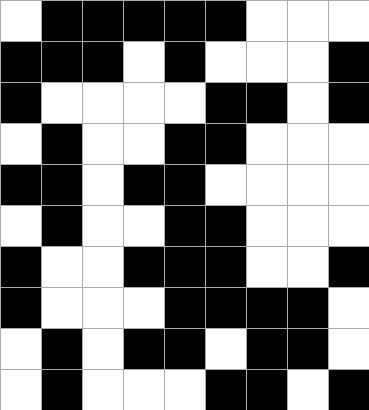[["white", "black", "black", "black", "black", "black", "white", "white", "white"], ["black", "black", "black", "white", "black", "white", "white", "white", "black"], ["black", "white", "white", "white", "white", "black", "black", "white", "black"], ["white", "black", "white", "white", "black", "black", "white", "white", "white"], ["black", "black", "white", "black", "black", "white", "white", "white", "white"], ["white", "black", "white", "white", "black", "black", "white", "white", "white"], ["black", "white", "white", "black", "black", "black", "white", "white", "black"], ["black", "white", "white", "white", "black", "black", "black", "black", "white"], ["white", "black", "white", "black", "black", "white", "black", "black", "white"], ["white", "black", "white", "white", "white", "black", "black", "white", "black"]]